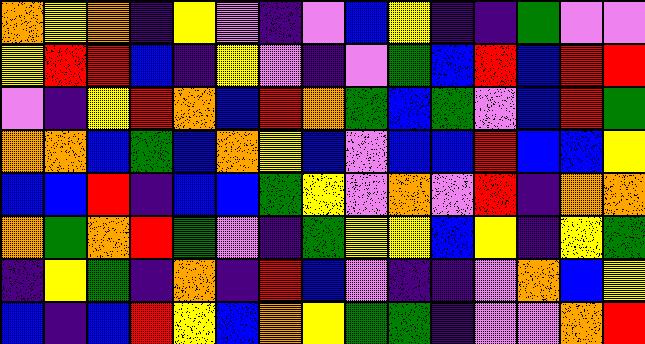[["orange", "yellow", "orange", "indigo", "yellow", "violet", "indigo", "violet", "blue", "yellow", "indigo", "indigo", "green", "violet", "violet"], ["yellow", "red", "red", "blue", "indigo", "yellow", "violet", "indigo", "violet", "green", "blue", "red", "blue", "red", "red"], ["violet", "indigo", "yellow", "red", "orange", "blue", "red", "orange", "green", "blue", "green", "violet", "blue", "red", "green"], ["orange", "orange", "blue", "green", "blue", "orange", "yellow", "blue", "violet", "blue", "blue", "red", "blue", "blue", "yellow"], ["blue", "blue", "red", "indigo", "blue", "blue", "green", "yellow", "violet", "orange", "violet", "red", "indigo", "orange", "orange"], ["orange", "green", "orange", "red", "green", "violet", "indigo", "green", "yellow", "yellow", "blue", "yellow", "indigo", "yellow", "green"], ["indigo", "yellow", "green", "indigo", "orange", "indigo", "red", "blue", "violet", "indigo", "indigo", "violet", "orange", "blue", "yellow"], ["blue", "indigo", "blue", "red", "yellow", "blue", "orange", "yellow", "green", "green", "indigo", "violet", "violet", "orange", "red"]]